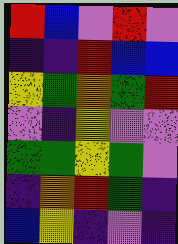[["red", "blue", "violet", "red", "violet"], ["indigo", "indigo", "red", "blue", "blue"], ["yellow", "green", "orange", "green", "red"], ["violet", "indigo", "yellow", "violet", "violet"], ["green", "green", "yellow", "green", "violet"], ["indigo", "orange", "red", "green", "indigo"], ["blue", "yellow", "indigo", "violet", "indigo"]]